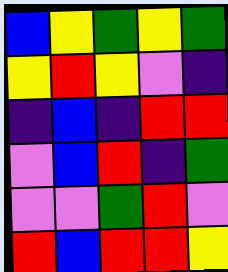[["blue", "yellow", "green", "yellow", "green"], ["yellow", "red", "yellow", "violet", "indigo"], ["indigo", "blue", "indigo", "red", "red"], ["violet", "blue", "red", "indigo", "green"], ["violet", "violet", "green", "red", "violet"], ["red", "blue", "red", "red", "yellow"]]